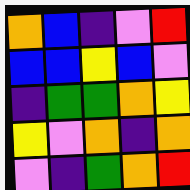[["orange", "blue", "indigo", "violet", "red"], ["blue", "blue", "yellow", "blue", "violet"], ["indigo", "green", "green", "orange", "yellow"], ["yellow", "violet", "orange", "indigo", "orange"], ["violet", "indigo", "green", "orange", "red"]]